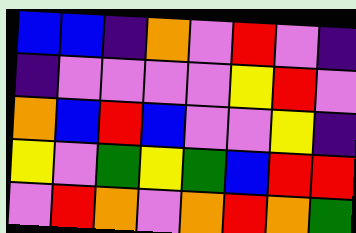[["blue", "blue", "indigo", "orange", "violet", "red", "violet", "indigo"], ["indigo", "violet", "violet", "violet", "violet", "yellow", "red", "violet"], ["orange", "blue", "red", "blue", "violet", "violet", "yellow", "indigo"], ["yellow", "violet", "green", "yellow", "green", "blue", "red", "red"], ["violet", "red", "orange", "violet", "orange", "red", "orange", "green"]]